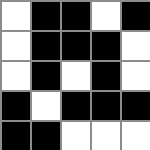[["white", "black", "black", "white", "black"], ["white", "black", "black", "black", "white"], ["white", "black", "white", "black", "white"], ["black", "white", "black", "black", "black"], ["black", "black", "white", "white", "white"]]